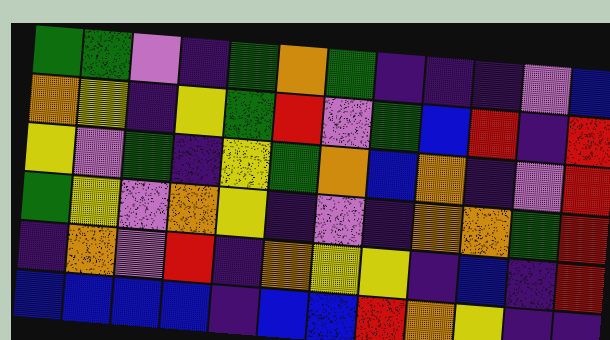[["green", "green", "violet", "indigo", "green", "orange", "green", "indigo", "indigo", "indigo", "violet", "blue"], ["orange", "yellow", "indigo", "yellow", "green", "red", "violet", "green", "blue", "red", "indigo", "red"], ["yellow", "violet", "green", "indigo", "yellow", "green", "orange", "blue", "orange", "indigo", "violet", "red"], ["green", "yellow", "violet", "orange", "yellow", "indigo", "violet", "indigo", "orange", "orange", "green", "red"], ["indigo", "orange", "violet", "red", "indigo", "orange", "yellow", "yellow", "indigo", "blue", "indigo", "red"], ["blue", "blue", "blue", "blue", "indigo", "blue", "blue", "red", "orange", "yellow", "indigo", "indigo"]]